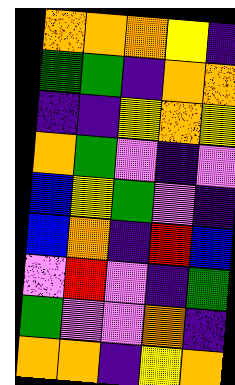[["orange", "orange", "orange", "yellow", "indigo"], ["green", "green", "indigo", "orange", "orange"], ["indigo", "indigo", "yellow", "orange", "yellow"], ["orange", "green", "violet", "indigo", "violet"], ["blue", "yellow", "green", "violet", "indigo"], ["blue", "orange", "indigo", "red", "blue"], ["violet", "red", "violet", "indigo", "green"], ["green", "violet", "violet", "orange", "indigo"], ["orange", "orange", "indigo", "yellow", "orange"]]